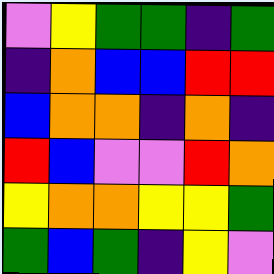[["violet", "yellow", "green", "green", "indigo", "green"], ["indigo", "orange", "blue", "blue", "red", "red"], ["blue", "orange", "orange", "indigo", "orange", "indigo"], ["red", "blue", "violet", "violet", "red", "orange"], ["yellow", "orange", "orange", "yellow", "yellow", "green"], ["green", "blue", "green", "indigo", "yellow", "violet"]]